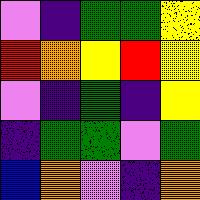[["violet", "indigo", "green", "green", "yellow"], ["red", "orange", "yellow", "red", "yellow"], ["violet", "indigo", "green", "indigo", "yellow"], ["indigo", "green", "green", "violet", "green"], ["blue", "orange", "violet", "indigo", "orange"]]